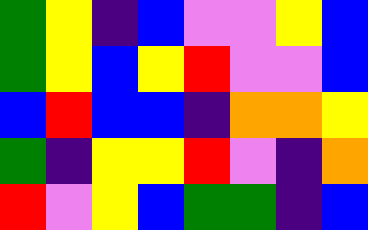[["green", "yellow", "indigo", "blue", "violet", "violet", "yellow", "blue"], ["green", "yellow", "blue", "yellow", "red", "violet", "violet", "blue"], ["blue", "red", "blue", "blue", "indigo", "orange", "orange", "yellow"], ["green", "indigo", "yellow", "yellow", "red", "violet", "indigo", "orange"], ["red", "violet", "yellow", "blue", "green", "green", "indigo", "blue"]]